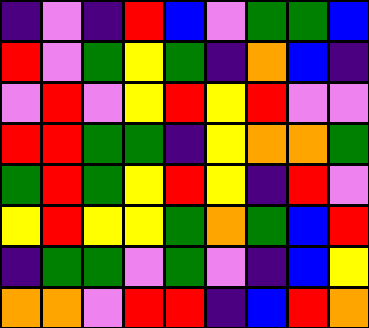[["indigo", "violet", "indigo", "red", "blue", "violet", "green", "green", "blue"], ["red", "violet", "green", "yellow", "green", "indigo", "orange", "blue", "indigo"], ["violet", "red", "violet", "yellow", "red", "yellow", "red", "violet", "violet"], ["red", "red", "green", "green", "indigo", "yellow", "orange", "orange", "green"], ["green", "red", "green", "yellow", "red", "yellow", "indigo", "red", "violet"], ["yellow", "red", "yellow", "yellow", "green", "orange", "green", "blue", "red"], ["indigo", "green", "green", "violet", "green", "violet", "indigo", "blue", "yellow"], ["orange", "orange", "violet", "red", "red", "indigo", "blue", "red", "orange"]]